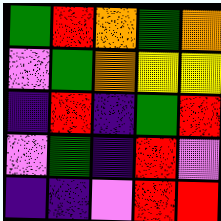[["green", "red", "orange", "green", "orange"], ["violet", "green", "orange", "yellow", "yellow"], ["indigo", "red", "indigo", "green", "red"], ["violet", "green", "indigo", "red", "violet"], ["indigo", "indigo", "violet", "red", "red"]]